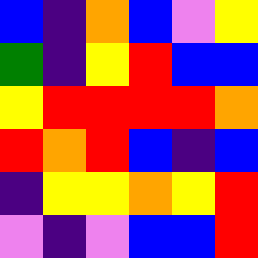[["blue", "indigo", "orange", "blue", "violet", "yellow"], ["green", "indigo", "yellow", "red", "blue", "blue"], ["yellow", "red", "red", "red", "red", "orange"], ["red", "orange", "red", "blue", "indigo", "blue"], ["indigo", "yellow", "yellow", "orange", "yellow", "red"], ["violet", "indigo", "violet", "blue", "blue", "red"]]